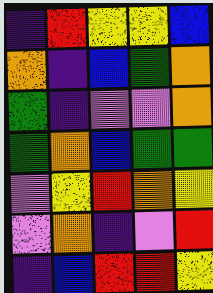[["indigo", "red", "yellow", "yellow", "blue"], ["orange", "indigo", "blue", "green", "orange"], ["green", "indigo", "violet", "violet", "orange"], ["green", "orange", "blue", "green", "green"], ["violet", "yellow", "red", "orange", "yellow"], ["violet", "orange", "indigo", "violet", "red"], ["indigo", "blue", "red", "red", "yellow"]]